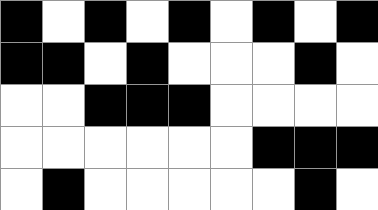[["black", "white", "black", "white", "black", "white", "black", "white", "black"], ["black", "black", "white", "black", "white", "white", "white", "black", "white"], ["white", "white", "black", "black", "black", "white", "white", "white", "white"], ["white", "white", "white", "white", "white", "white", "black", "black", "black"], ["white", "black", "white", "white", "white", "white", "white", "black", "white"]]